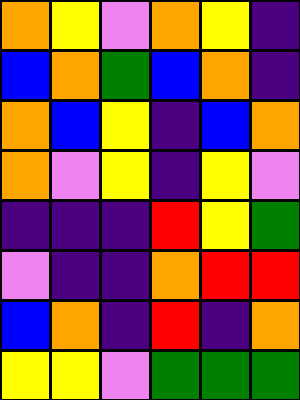[["orange", "yellow", "violet", "orange", "yellow", "indigo"], ["blue", "orange", "green", "blue", "orange", "indigo"], ["orange", "blue", "yellow", "indigo", "blue", "orange"], ["orange", "violet", "yellow", "indigo", "yellow", "violet"], ["indigo", "indigo", "indigo", "red", "yellow", "green"], ["violet", "indigo", "indigo", "orange", "red", "red"], ["blue", "orange", "indigo", "red", "indigo", "orange"], ["yellow", "yellow", "violet", "green", "green", "green"]]